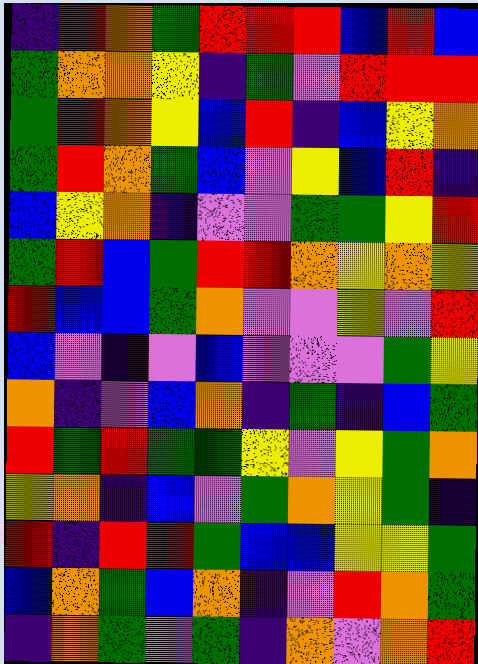[["indigo", "red", "orange", "green", "red", "red", "red", "blue", "red", "blue"], ["green", "orange", "orange", "yellow", "indigo", "green", "violet", "red", "red", "red"], ["green", "red", "orange", "yellow", "blue", "red", "indigo", "blue", "yellow", "orange"], ["green", "red", "orange", "green", "blue", "violet", "yellow", "blue", "red", "indigo"], ["blue", "yellow", "orange", "indigo", "violet", "violet", "green", "green", "yellow", "red"], ["green", "red", "blue", "green", "red", "red", "orange", "yellow", "orange", "yellow"], ["red", "blue", "blue", "green", "orange", "violet", "violet", "yellow", "violet", "red"], ["blue", "violet", "indigo", "violet", "blue", "violet", "violet", "violet", "green", "yellow"], ["orange", "indigo", "violet", "blue", "orange", "indigo", "green", "indigo", "blue", "green"], ["red", "green", "red", "green", "green", "yellow", "violet", "yellow", "green", "orange"], ["yellow", "orange", "indigo", "blue", "violet", "green", "orange", "yellow", "green", "indigo"], ["red", "indigo", "red", "red", "green", "blue", "blue", "yellow", "yellow", "green"], ["blue", "orange", "green", "blue", "orange", "indigo", "violet", "red", "orange", "green"], ["indigo", "orange", "green", "violet", "green", "indigo", "orange", "violet", "orange", "red"]]